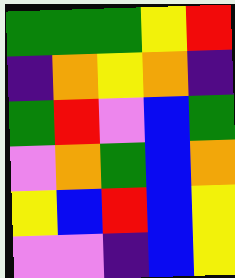[["green", "green", "green", "yellow", "red"], ["indigo", "orange", "yellow", "orange", "indigo"], ["green", "red", "violet", "blue", "green"], ["violet", "orange", "green", "blue", "orange"], ["yellow", "blue", "red", "blue", "yellow"], ["violet", "violet", "indigo", "blue", "yellow"]]